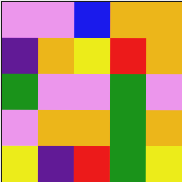[["violet", "violet", "blue", "orange", "orange"], ["indigo", "orange", "yellow", "red", "orange"], ["green", "violet", "violet", "green", "violet"], ["violet", "orange", "orange", "green", "orange"], ["yellow", "indigo", "red", "green", "yellow"]]